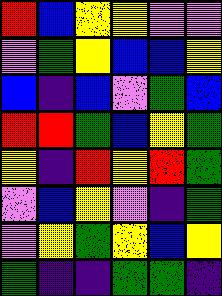[["red", "blue", "yellow", "yellow", "violet", "violet"], ["violet", "green", "yellow", "blue", "blue", "yellow"], ["blue", "indigo", "blue", "violet", "green", "blue"], ["red", "red", "green", "blue", "yellow", "green"], ["yellow", "indigo", "red", "yellow", "red", "green"], ["violet", "blue", "yellow", "violet", "indigo", "green"], ["violet", "yellow", "green", "yellow", "blue", "yellow"], ["green", "indigo", "indigo", "green", "green", "indigo"]]